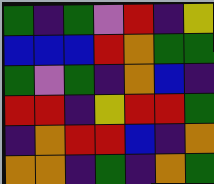[["green", "indigo", "green", "violet", "red", "indigo", "yellow"], ["blue", "blue", "blue", "red", "orange", "green", "green"], ["green", "violet", "green", "indigo", "orange", "blue", "indigo"], ["red", "red", "indigo", "yellow", "red", "red", "green"], ["indigo", "orange", "red", "red", "blue", "indigo", "orange"], ["orange", "orange", "indigo", "green", "indigo", "orange", "green"]]